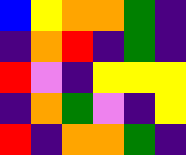[["blue", "yellow", "orange", "orange", "green", "indigo"], ["indigo", "orange", "red", "indigo", "green", "indigo"], ["red", "violet", "indigo", "yellow", "yellow", "yellow"], ["indigo", "orange", "green", "violet", "indigo", "yellow"], ["red", "indigo", "orange", "orange", "green", "indigo"]]